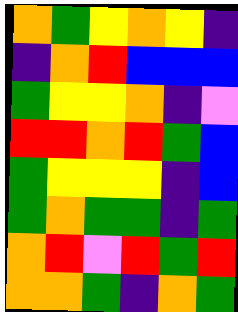[["orange", "green", "yellow", "orange", "yellow", "indigo"], ["indigo", "orange", "red", "blue", "blue", "blue"], ["green", "yellow", "yellow", "orange", "indigo", "violet"], ["red", "red", "orange", "red", "green", "blue"], ["green", "yellow", "yellow", "yellow", "indigo", "blue"], ["green", "orange", "green", "green", "indigo", "green"], ["orange", "red", "violet", "red", "green", "red"], ["orange", "orange", "green", "indigo", "orange", "green"]]